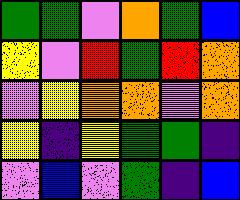[["green", "green", "violet", "orange", "green", "blue"], ["yellow", "violet", "red", "green", "red", "orange"], ["violet", "yellow", "orange", "orange", "violet", "orange"], ["yellow", "indigo", "yellow", "green", "green", "indigo"], ["violet", "blue", "violet", "green", "indigo", "blue"]]